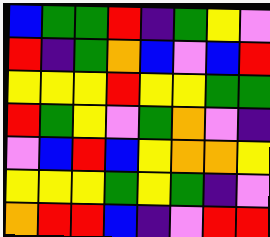[["blue", "green", "green", "red", "indigo", "green", "yellow", "violet"], ["red", "indigo", "green", "orange", "blue", "violet", "blue", "red"], ["yellow", "yellow", "yellow", "red", "yellow", "yellow", "green", "green"], ["red", "green", "yellow", "violet", "green", "orange", "violet", "indigo"], ["violet", "blue", "red", "blue", "yellow", "orange", "orange", "yellow"], ["yellow", "yellow", "yellow", "green", "yellow", "green", "indigo", "violet"], ["orange", "red", "red", "blue", "indigo", "violet", "red", "red"]]